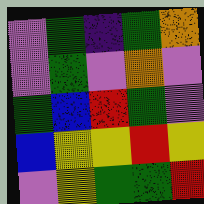[["violet", "green", "indigo", "green", "orange"], ["violet", "green", "violet", "orange", "violet"], ["green", "blue", "red", "green", "violet"], ["blue", "yellow", "yellow", "red", "yellow"], ["violet", "yellow", "green", "green", "red"]]